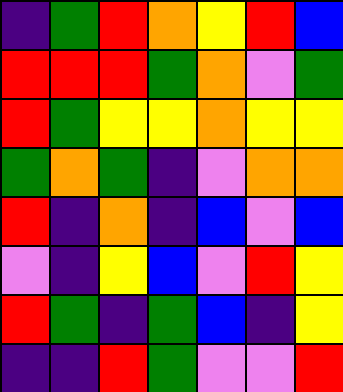[["indigo", "green", "red", "orange", "yellow", "red", "blue"], ["red", "red", "red", "green", "orange", "violet", "green"], ["red", "green", "yellow", "yellow", "orange", "yellow", "yellow"], ["green", "orange", "green", "indigo", "violet", "orange", "orange"], ["red", "indigo", "orange", "indigo", "blue", "violet", "blue"], ["violet", "indigo", "yellow", "blue", "violet", "red", "yellow"], ["red", "green", "indigo", "green", "blue", "indigo", "yellow"], ["indigo", "indigo", "red", "green", "violet", "violet", "red"]]